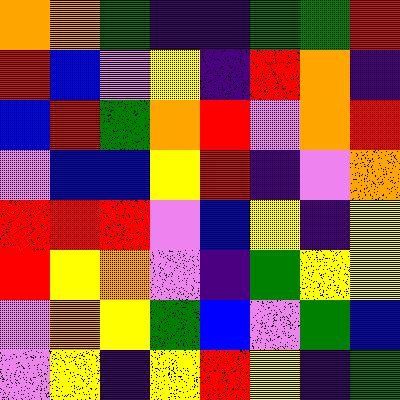[["orange", "orange", "green", "indigo", "indigo", "green", "green", "red"], ["red", "blue", "violet", "yellow", "indigo", "red", "orange", "indigo"], ["blue", "red", "green", "orange", "red", "violet", "orange", "red"], ["violet", "blue", "blue", "yellow", "red", "indigo", "violet", "orange"], ["red", "red", "red", "violet", "blue", "yellow", "indigo", "yellow"], ["red", "yellow", "orange", "violet", "indigo", "green", "yellow", "yellow"], ["violet", "orange", "yellow", "green", "blue", "violet", "green", "blue"], ["violet", "yellow", "indigo", "yellow", "red", "yellow", "indigo", "green"]]